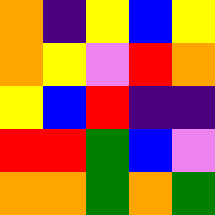[["orange", "indigo", "yellow", "blue", "yellow"], ["orange", "yellow", "violet", "red", "orange"], ["yellow", "blue", "red", "indigo", "indigo"], ["red", "red", "green", "blue", "violet"], ["orange", "orange", "green", "orange", "green"]]